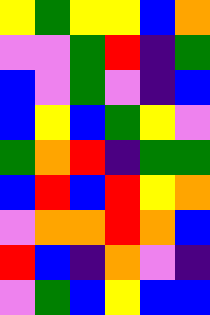[["yellow", "green", "yellow", "yellow", "blue", "orange"], ["violet", "violet", "green", "red", "indigo", "green"], ["blue", "violet", "green", "violet", "indigo", "blue"], ["blue", "yellow", "blue", "green", "yellow", "violet"], ["green", "orange", "red", "indigo", "green", "green"], ["blue", "red", "blue", "red", "yellow", "orange"], ["violet", "orange", "orange", "red", "orange", "blue"], ["red", "blue", "indigo", "orange", "violet", "indigo"], ["violet", "green", "blue", "yellow", "blue", "blue"]]